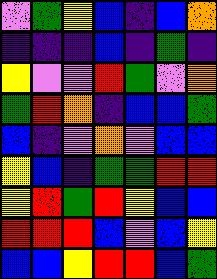[["violet", "green", "yellow", "blue", "indigo", "blue", "orange"], ["indigo", "indigo", "indigo", "blue", "indigo", "green", "indigo"], ["yellow", "violet", "violet", "red", "green", "violet", "orange"], ["green", "red", "orange", "indigo", "blue", "blue", "green"], ["blue", "indigo", "violet", "orange", "violet", "blue", "blue"], ["yellow", "blue", "indigo", "green", "green", "red", "red"], ["yellow", "red", "green", "red", "yellow", "blue", "blue"], ["red", "red", "red", "blue", "violet", "blue", "yellow"], ["blue", "blue", "yellow", "red", "red", "blue", "green"]]